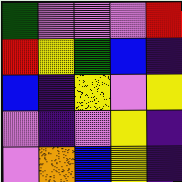[["green", "violet", "violet", "violet", "red"], ["red", "yellow", "green", "blue", "indigo"], ["blue", "indigo", "yellow", "violet", "yellow"], ["violet", "indigo", "violet", "yellow", "indigo"], ["violet", "orange", "blue", "yellow", "indigo"]]